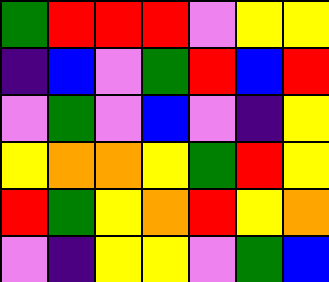[["green", "red", "red", "red", "violet", "yellow", "yellow"], ["indigo", "blue", "violet", "green", "red", "blue", "red"], ["violet", "green", "violet", "blue", "violet", "indigo", "yellow"], ["yellow", "orange", "orange", "yellow", "green", "red", "yellow"], ["red", "green", "yellow", "orange", "red", "yellow", "orange"], ["violet", "indigo", "yellow", "yellow", "violet", "green", "blue"]]